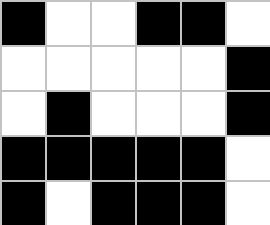[["black", "white", "white", "black", "black", "white"], ["white", "white", "white", "white", "white", "black"], ["white", "black", "white", "white", "white", "black"], ["black", "black", "black", "black", "black", "white"], ["black", "white", "black", "black", "black", "white"]]